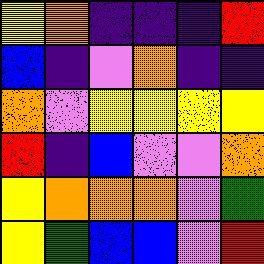[["yellow", "orange", "indigo", "indigo", "indigo", "red"], ["blue", "indigo", "violet", "orange", "indigo", "indigo"], ["orange", "violet", "yellow", "yellow", "yellow", "yellow"], ["red", "indigo", "blue", "violet", "violet", "orange"], ["yellow", "orange", "orange", "orange", "violet", "green"], ["yellow", "green", "blue", "blue", "violet", "red"]]